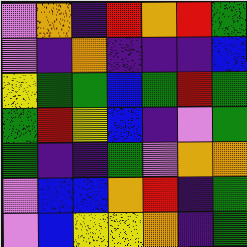[["violet", "orange", "indigo", "red", "orange", "red", "green"], ["violet", "indigo", "orange", "indigo", "indigo", "indigo", "blue"], ["yellow", "green", "green", "blue", "green", "red", "green"], ["green", "red", "yellow", "blue", "indigo", "violet", "green"], ["green", "indigo", "indigo", "green", "violet", "orange", "orange"], ["violet", "blue", "blue", "orange", "red", "indigo", "green"], ["violet", "blue", "yellow", "yellow", "orange", "indigo", "green"]]